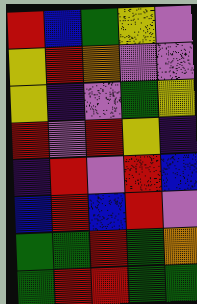[["red", "blue", "green", "yellow", "violet"], ["yellow", "red", "orange", "violet", "violet"], ["yellow", "indigo", "violet", "green", "yellow"], ["red", "violet", "red", "yellow", "indigo"], ["indigo", "red", "violet", "red", "blue"], ["blue", "red", "blue", "red", "violet"], ["green", "green", "red", "green", "orange"], ["green", "red", "red", "green", "green"]]